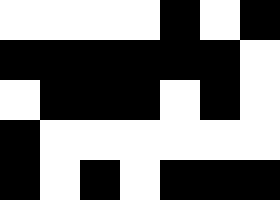[["white", "white", "white", "white", "black", "white", "black"], ["black", "black", "black", "black", "black", "black", "white"], ["white", "black", "black", "black", "white", "black", "white"], ["black", "white", "white", "white", "white", "white", "white"], ["black", "white", "black", "white", "black", "black", "black"]]